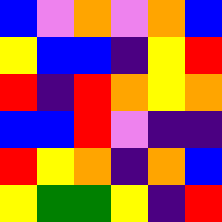[["blue", "violet", "orange", "violet", "orange", "blue"], ["yellow", "blue", "blue", "indigo", "yellow", "red"], ["red", "indigo", "red", "orange", "yellow", "orange"], ["blue", "blue", "red", "violet", "indigo", "indigo"], ["red", "yellow", "orange", "indigo", "orange", "blue"], ["yellow", "green", "green", "yellow", "indigo", "red"]]